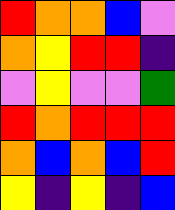[["red", "orange", "orange", "blue", "violet"], ["orange", "yellow", "red", "red", "indigo"], ["violet", "yellow", "violet", "violet", "green"], ["red", "orange", "red", "red", "red"], ["orange", "blue", "orange", "blue", "red"], ["yellow", "indigo", "yellow", "indigo", "blue"]]